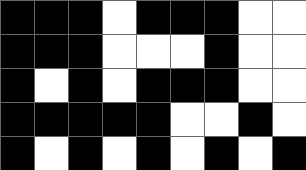[["black", "black", "black", "white", "black", "black", "black", "white", "white"], ["black", "black", "black", "white", "white", "white", "black", "white", "white"], ["black", "white", "black", "white", "black", "black", "black", "white", "white"], ["black", "black", "black", "black", "black", "white", "white", "black", "white"], ["black", "white", "black", "white", "black", "white", "black", "white", "black"]]